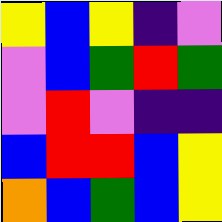[["yellow", "blue", "yellow", "indigo", "violet"], ["violet", "blue", "green", "red", "green"], ["violet", "red", "violet", "indigo", "indigo"], ["blue", "red", "red", "blue", "yellow"], ["orange", "blue", "green", "blue", "yellow"]]